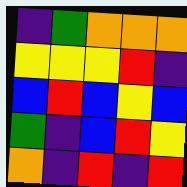[["indigo", "green", "orange", "orange", "orange"], ["yellow", "yellow", "yellow", "red", "indigo"], ["blue", "red", "blue", "yellow", "blue"], ["green", "indigo", "blue", "red", "yellow"], ["orange", "indigo", "red", "indigo", "red"]]